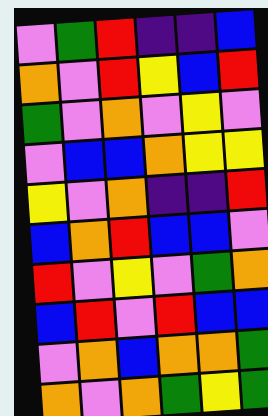[["violet", "green", "red", "indigo", "indigo", "blue"], ["orange", "violet", "red", "yellow", "blue", "red"], ["green", "violet", "orange", "violet", "yellow", "violet"], ["violet", "blue", "blue", "orange", "yellow", "yellow"], ["yellow", "violet", "orange", "indigo", "indigo", "red"], ["blue", "orange", "red", "blue", "blue", "violet"], ["red", "violet", "yellow", "violet", "green", "orange"], ["blue", "red", "violet", "red", "blue", "blue"], ["violet", "orange", "blue", "orange", "orange", "green"], ["orange", "violet", "orange", "green", "yellow", "green"]]